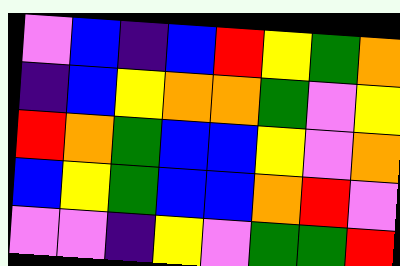[["violet", "blue", "indigo", "blue", "red", "yellow", "green", "orange"], ["indigo", "blue", "yellow", "orange", "orange", "green", "violet", "yellow"], ["red", "orange", "green", "blue", "blue", "yellow", "violet", "orange"], ["blue", "yellow", "green", "blue", "blue", "orange", "red", "violet"], ["violet", "violet", "indigo", "yellow", "violet", "green", "green", "red"]]